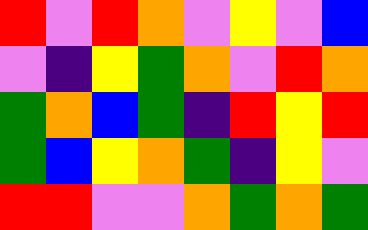[["red", "violet", "red", "orange", "violet", "yellow", "violet", "blue"], ["violet", "indigo", "yellow", "green", "orange", "violet", "red", "orange"], ["green", "orange", "blue", "green", "indigo", "red", "yellow", "red"], ["green", "blue", "yellow", "orange", "green", "indigo", "yellow", "violet"], ["red", "red", "violet", "violet", "orange", "green", "orange", "green"]]